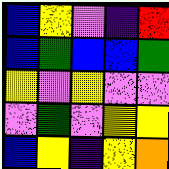[["blue", "yellow", "violet", "indigo", "red"], ["blue", "green", "blue", "blue", "green"], ["yellow", "violet", "yellow", "violet", "violet"], ["violet", "green", "violet", "yellow", "yellow"], ["blue", "yellow", "indigo", "yellow", "orange"]]